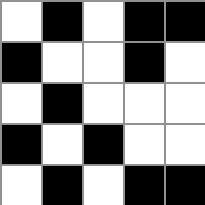[["white", "black", "white", "black", "black"], ["black", "white", "white", "black", "white"], ["white", "black", "white", "white", "white"], ["black", "white", "black", "white", "white"], ["white", "black", "white", "black", "black"]]